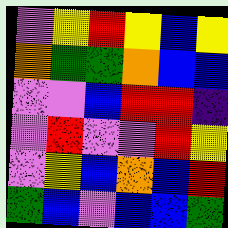[["violet", "yellow", "red", "yellow", "blue", "yellow"], ["orange", "green", "green", "orange", "blue", "blue"], ["violet", "violet", "blue", "red", "red", "indigo"], ["violet", "red", "violet", "violet", "red", "yellow"], ["violet", "yellow", "blue", "orange", "blue", "red"], ["green", "blue", "violet", "blue", "blue", "green"]]